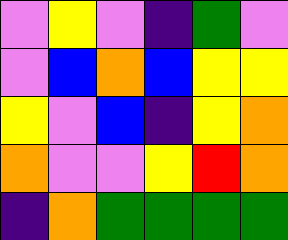[["violet", "yellow", "violet", "indigo", "green", "violet"], ["violet", "blue", "orange", "blue", "yellow", "yellow"], ["yellow", "violet", "blue", "indigo", "yellow", "orange"], ["orange", "violet", "violet", "yellow", "red", "orange"], ["indigo", "orange", "green", "green", "green", "green"]]